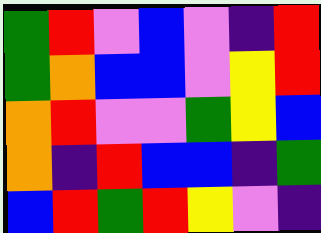[["green", "red", "violet", "blue", "violet", "indigo", "red"], ["green", "orange", "blue", "blue", "violet", "yellow", "red"], ["orange", "red", "violet", "violet", "green", "yellow", "blue"], ["orange", "indigo", "red", "blue", "blue", "indigo", "green"], ["blue", "red", "green", "red", "yellow", "violet", "indigo"]]